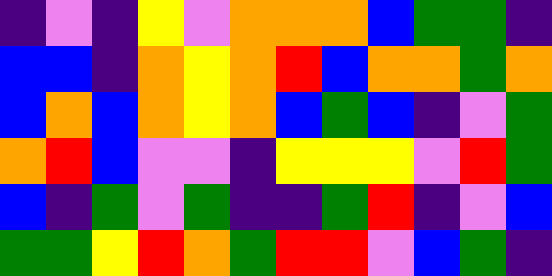[["indigo", "violet", "indigo", "yellow", "violet", "orange", "orange", "orange", "blue", "green", "green", "indigo"], ["blue", "blue", "indigo", "orange", "yellow", "orange", "red", "blue", "orange", "orange", "green", "orange"], ["blue", "orange", "blue", "orange", "yellow", "orange", "blue", "green", "blue", "indigo", "violet", "green"], ["orange", "red", "blue", "violet", "violet", "indigo", "yellow", "yellow", "yellow", "violet", "red", "green"], ["blue", "indigo", "green", "violet", "green", "indigo", "indigo", "green", "red", "indigo", "violet", "blue"], ["green", "green", "yellow", "red", "orange", "green", "red", "red", "violet", "blue", "green", "indigo"]]